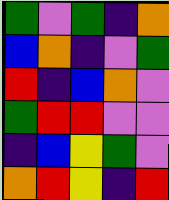[["green", "violet", "green", "indigo", "orange"], ["blue", "orange", "indigo", "violet", "green"], ["red", "indigo", "blue", "orange", "violet"], ["green", "red", "red", "violet", "violet"], ["indigo", "blue", "yellow", "green", "violet"], ["orange", "red", "yellow", "indigo", "red"]]